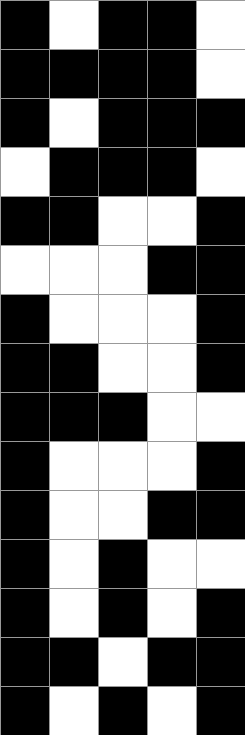[["black", "white", "black", "black", "white"], ["black", "black", "black", "black", "white"], ["black", "white", "black", "black", "black"], ["white", "black", "black", "black", "white"], ["black", "black", "white", "white", "black"], ["white", "white", "white", "black", "black"], ["black", "white", "white", "white", "black"], ["black", "black", "white", "white", "black"], ["black", "black", "black", "white", "white"], ["black", "white", "white", "white", "black"], ["black", "white", "white", "black", "black"], ["black", "white", "black", "white", "white"], ["black", "white", "black", "white", "black"], ["black", "black", "white", "black", "black"], ["black", "white", "black", "white", "black"]]